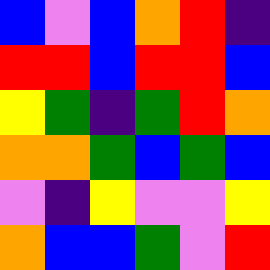[["blue", "violet", "blue", "orange", "red", "indigo"], ["red", "red", "blue", "red", "red", "blue"], ["yellow", "green", "indigo", "green", "red", "orange"], ["orange", "orange", "green", "blue", "green", "blue"], ["violet", "indigo", "yellow", "violet", "violet", "yellow"], ["orange", "blue", "blue", "green", "violet", "red"]]